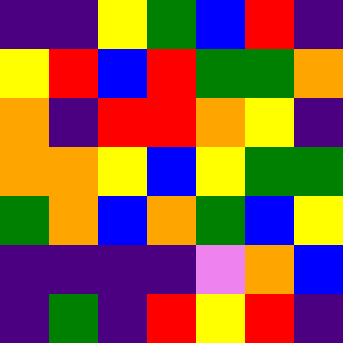[["indigo", "indigo", "yellow", "green", "blue", "red", "indigo"], ["yellow", "red", "blue", "red", "green", "green", "orange"], ["orange", "indigo", "red", "red", "orange", "yellow", "indigo"], ["orange", "orange", "yellow", "blue", "yellow", "green", "green"], ["green", "orange", "blue", "orange", "green", "blue", "yellow"], ["indigo", "indigo", "indigo", "indigo", "violet", "orange", "blue"], ["indigo", "green", "indigo", "red", "yellow", "red", "indigo"]]